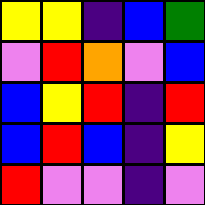[["yellow", "yellow", "indigo", "blue", "green"], ["violet", "red", "orange", "violet", "blue"], ["blue", "yellow", "red", "indigo", "red"], ["blue", "red", "blue", "indigo", "yellow"], ["red", "violet", "violet", "indigo", "violet"]]